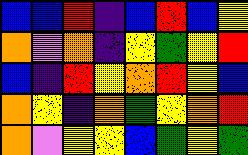[["blue", "blue", "red", "indigo", "blue", "red", "blue", "yellow"], ["orange", "violet", "orange", "indigo", "yellow", "green", "yellow", "red"], ["blue", "indigo", "red", "yellow", "orange", "red", "yellow", "blue"], ["orange", "yellow", "indigo", "orange", "green", "yellow", "orange", "red"], ["orange", "violet", "yellow", "yellow", "blue", "green", "yellow", "green"]]